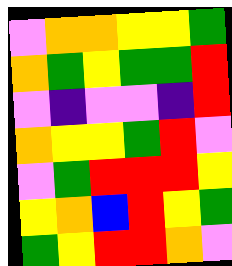[["violet", "orange", "orange", "yellow", "yellow", "green"], ["orange", "green", "yellow", "green", "green", "red"], ["violet", "indigo", "violet", "violet", "indigo", "red"], ["orange", "yellow", "yellow", "green", "red", "violet"], ["violet", "green", "red", "red", "red", "yellow"], ["yellow", "orange", "blue", "red", "yellow", "green"], ["green", "yellow", "red", "red", "orange", "violet"]]